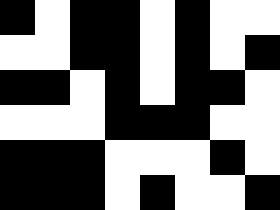[["black", "white", "black", "black", "white", "black", "white", "white"], ["white", "white", "black", "black", "white", "black", "white", "black"], ["black", "black", "white", "black", "white", "black", "black", "white"], ["white", "white", "white", "black", "black", "black", "white", "white"], ["black", "black", "black", "white", "white", "white", "black", "white"], ["black", "black", "black", "white", "black", "white", "white", "black"]]